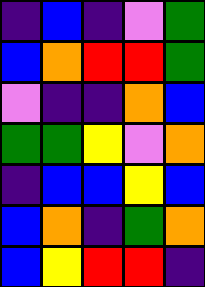[["indigo", "blue", "indigo", "violet", "green"], ["blue", "orange", "red", "red", "green"], ["violet", "indigo", "indigo", "orange", "blue"], ["green", "green", "yellow", "violet", "orange"], ["indigo", "blue", "blue", "yellow", "blue"], ["blue", "orange", "indigo", "green", "orange"], ["blue", "yellow", "red", "red", "indigo"]]